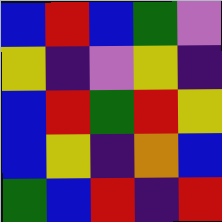[["blue", "red", "blue", "green", "violet"], ["yellow", "indigo", "violet", "yellow", "indigo"], ["blue", "red", "green", "red", "yellow"], ["blue", "yellow", "indigo", "orange", "blue"], ["green", "blue", "red", "indigo", "red"]]